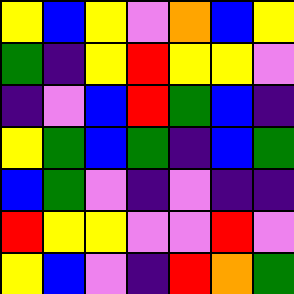[["yellow", "blue", "yellow", "violet", "orange", "blue", "yellow"], ["green", "indigo", "yellow", "red", "yellow", "yellow", "violet"], ["indigo", "violet", "blue", "red", "green", "blue", "indigo"], ["yellow", "green", "blue", "green", "indigo", "blue", "green"], ["blue", "green", "violet", "indigo", "violet", "indigo", "indigo"], ["red", "yellow", "yellow", "violet", "violet", "red", "violet"], ["yellow", "blue", "violet", "indigo", "red", "orange", "green"]]